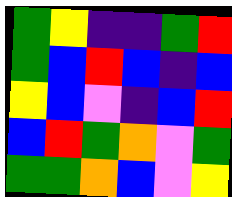[["green", "yellow", "indigo", "indigo", "green", "red"], ["green", "blue", "red", "blue", "indigo", "blue"], ["yellow", "blue", "violet", "indigo", "blue", "red"], ["blue", "red", "green", "orange", "violet", "green"], ["green", "green", "orange", "blue", "violet", "yellow"]]